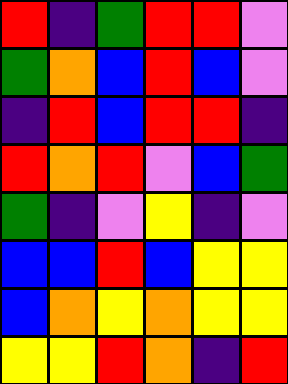[["red", "indigo", "green", "red", "red", "violet"], ["green", "orange", "blue", "red", "blue", "violet"], ["indigo", "red", "blue", "red", "red", "indigo"], ["red", "orange", "red", "violet", "blue", "green"], ["green", "indigo", "violet", "yellow", "indigo", "violet"], ["blue", "blue", "red", "blue", "yellow", "yellow"], ["blue", "orange", "yellow", "orange", "yellow", "yellow"], ["yellow", "yellow", "red", "orange", "indigo", "red"]]